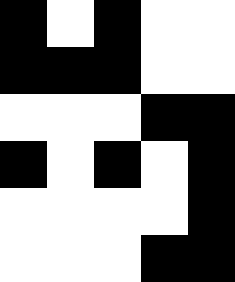[["black", "white", "black", "white", "white"], ["black", "black", "black", "white", "white"], ["white", "white", "white", "black", "black"], ["black", "white", "black", "white", "black"], ["white", "white", "white", "white", "black"], ["white", "white", "white", "black", "black"]]